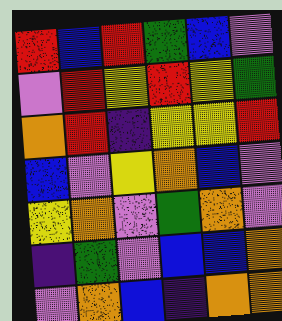[["red", "blue", "red", "green", "blue", "violet"], ["violet", "red", "yellow", "red", "yellow", "green"], ["orange", "red", "indigo", "yellow", "yellow", "red"], ["blue", "violet", "yellow", "orange", "blue", "violet"], ["yellow", "orange", "violet", "green", "orange", "violet"], ["indigo", "green", "violet", "blue", "blue", "orange"], ["violet", "orange", "blue", "indigo", "orange", "orange"]]